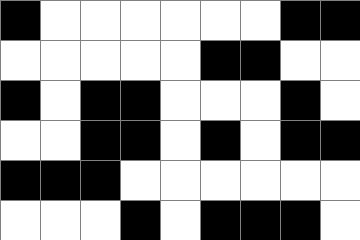[["black", "white", "white", "white", "white", "white", "white", "black", "black"], ["white", "white", "white", "white", "white", "black", "black", "white", "white"], ["black", "white", "black", "black", "white", "white", "white", "black", "white"], ["white", "white", "black", "black", "white", "black", "white", "black", "black"], ["black", "black", "black", "white", "white", "white", "white", "white", "white"], ["white", "white", "white", "black", "white", "black", "black", "black", "white"]]